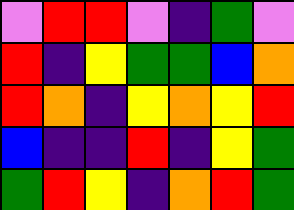[["violet", "red", "red", "violet", "indigo", "green", "violet"], ["red", "indigo", "yellow", "green", "green", "blue", "orange"], ["red", "orange", "indigo", "yellow", "orange", "yellow", "red"], ["blue", "indigo", "indigo", "red", "indigo", "yellow", "green"], ["green", "red", "yellow", "indigo", "orange", "red", "green"]]